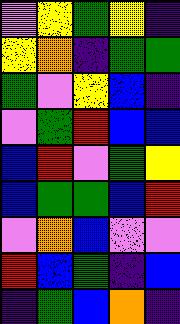[["violet", "yellow", "green", "yellow", "indigo"], ["yellow", "orange", "indigo", "green", "green"], ["green", "violet", "yellow", "blue", "indigo"], ["violet", "green", "red", "blue", "blue"], ["blue", "red", "violet", "green", "yellow"], ["blue", "green", "green", "blue", "red"], ["violet", "orange", "blue", "violet", "violet"], ["red", "blue", "green", "indigo", "blue"], ["indigo", "green", "blue", "orange", "indigo"]]